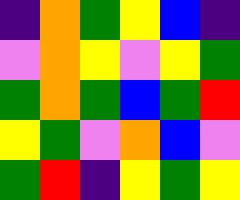[["indigo", "orange", "green", "yellow", "blue", "indigo"], ["violet", "orange", "yellow", "violet", "yellow", "green"], ["green", "orange", "green", "blue", "green", "red"], ["yellow", "green", "violet", "orange", "blue", "violet"], ["green", "red", "indigo", "yellow", "green", "yellow"]]